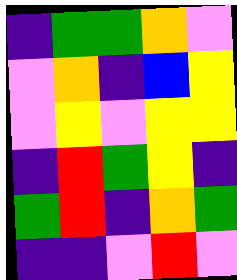[["indigo", "green", "green", "orange", "violet"], ["violet", "orange", "indigo", "blue", "yellow"], ["violet", "yellow", "violet", "yellow", "yellow"], ["indigo", "red", "green", "yellow", "indigo"], ["green", "red", "indigo", "orange", "green"], ["indigo", "indigo", "violet", "red", "violet"]]